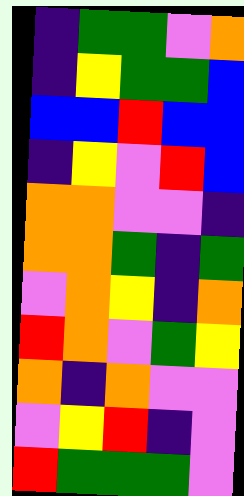[["indigo", "green", "green", "violet", "orange"], ["indigo", "yellow", "green", "green", "blue"], ["blue", "blue", "red", "blue", "blue"], ["indigo", "yellow", "violet", "red", "blue"], ["orange", "orange", "violet", "violet", "indigo"], ["orange", "orange", "green", "indigo", "green"], ["violet", "orange", "yellow", "indigo", "orange"], ["red", "orange", "violet", "green", "yellow"], ["orange", "indigo", "orange", "violet", "violet"], ["violet", "yellow", "red", "indigo", "violet"], ["red", "green", "green", "green", "violet"]]